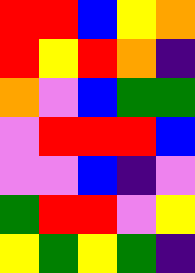[["red", "red", "blue", "yellow", "orange"], ["red", "yellow", "red", "orange", "indigo"], ["orange", "violet", "blue", "green", "green"], ["violet", "red", "red", "red", "blue"], ["violet", "violet", "blue", "indigo", "violet"], ["green", "red", "red", "violet", "yellow"], ["yellow", "green", "yellow", "green", "indigo"]]